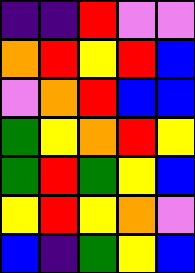[["indigo", "indigo", "red", "violet", "violet"], ["orange", "red", "yellow", "red", "blue"], ["violet", "orange", "red", "blue", "blue"], ["green", "yellow", "orange", "red", "yellow"], ["green", "red", "green", "yellow", "blue"], ["yellow", "red", "yellow", "orange", "violet"], ["blue", "indigo", "green", "yellow", "blue"]]